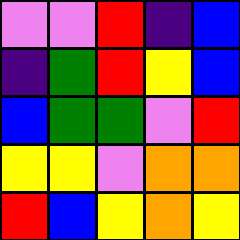[["violet", "violet", "red", "indigo", "blue"], ["indigo", "green", "red", "yellow", "blue"], ["blue", "green", "green", "violet", "red"], ["yellow", "yellow", "violet", "orange", "orange"], ["red", "blue", "yellow", "orange", "yellow"]]